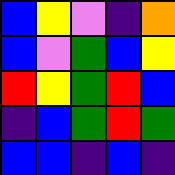[["blue", "yellow", "violet", "indigo", "orange"], ["blue", "violet", "green", "blue", "yellow"], ["red", "yellow", "green", "red", "blue"], ["indigo", "blue", "green", "red", "green"], ["blue", "blue", "indigo", "blue", "indigo"]]